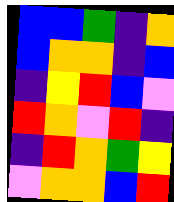[["blue", "blue", "green", "indigo", "orange"], ["blue", "orange", "orange", "indigo", "blue"], ["indigo", "yellow", "red", "blue", "violet"], ["red", "orange", "violet", "red", "indigo"], ["indigo", "red", "orange", "green", "yellow"], ["violet", "orange", "orange", "blue", "red"]]